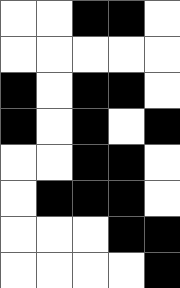[["white", "white", "black", "black", "white"], ["white", "white", "white", "white", "white"], ["black", "white", "black", "black", "white"], ["black", "white", "black", "white", "black"], ["white", "white", "black", "black", "white"], ["white", "black", "black", "black", "white"], ["white", "white", "white", "black", "black"], ["white", "white", "white", "white", "black"]]